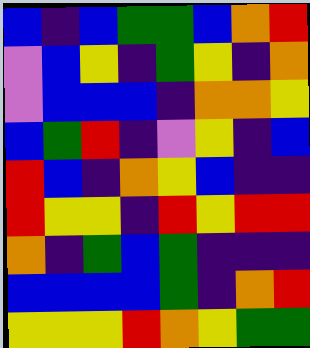[["blue", "indigo", "blue", "green", "green", "blue", "orange", "red"], ["violet", "blue", "yellow", "indigo", "green", "yellow", "indigo", "orange"], ["violet", "blue", "blue", "blue", "indigo", "orange", "orange", "yellow"], ["blue", "green", "red", "indigo", "violet", "yellow", "indigo", "blue"], ["red", "blue", "indigo", "orange", "yellow", "blue", "indigo", "indigo"], ["red", "yellow", "yellow", "indigo", "red", "yellow", "red", "red"], ["orange", "indigo", "green", "blue", "green", "indigo", "indigo", "indigo"], ["blue", "blue", "blue", "blue", "green", "indigo", "orange", "red"], ["yellow", "yellow", "yellow", "red", "orange", "yellow", "green", "green"]]